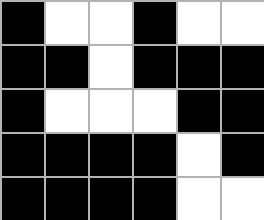[["black", "white", "white", "black", "white", "white"], ["black", "black", "white", "black", "black", "black"], ["black", "white", "white", "white", "black", "black"], ["black", "black", "black", "black", "white", "black"], ["black", "black", "black", "black", "white", "white"]]